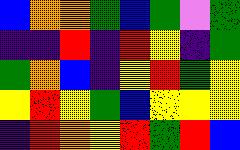[["blue", "orange", "orange", "green", "blue", "green", "violet", "green"], ["indigo", "indigo", "red", "indigo", "red", "yellow", "indigo", "green"], ["green", "orange", "blue", "indigo", "yellow", "red", "green", "yellow"], ["yellow", "red", "yellow", "green", "blue", "yellow", "yellow", "yellow"], ["indigo", "red", "orange", "yellow", "red", "green", "red", "blue"]]